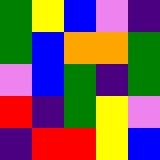[["green", "yellow", "blue", "violet", "indigo"], ["green", "blue", "orange", "orange", "green"], ["violet", "blue", "green", "indigo", "green"], ["red", "indigo", "green", "yellow", "violet"], ["indigo", "red", "red", "yellow", "blue"]]